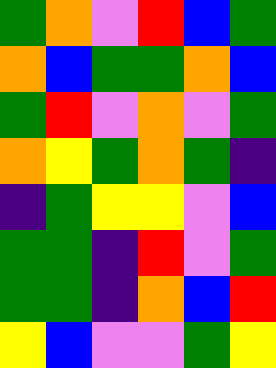[["green", "orange", "violet", "red", "blue", "green"], ["orange", "blue", "green", "green", "orange", "blue"], ["green", "red", "violet", "orange", "violet", "green"], ["orange", "yellow", "green", "orange", "green", "indigo"], ["indigo", "green", "yellow", "yellow", "violet", "blue"], ["green", "green", "indigo", "red", "violet", "green"], ["green", "green", "indigo", "orange", "blue", "red"], ["yellow", "blue", "violet", "violet", "green", "yellow"]]